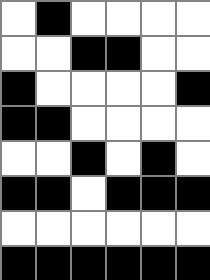[["white", "black", "white", "white", "white", "white"], ["white", "white", "black", "black", "white", "white"], ["black", "white", "white", "white", "white", "black"], ["black", "black", "white", "white", "white", "white"], ["white", "white", "black", "white", "black", "white"], ["black", "black", "white", "black", "black", "black"], ["white", "white", "white", "white", "white", "white"], ["black", "black", "black", "black", "black", "black"]]